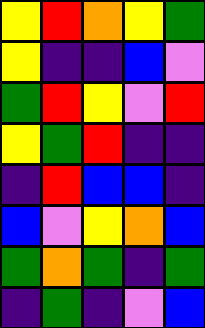[["yellow", "red", "orange", "yellow", "green"], ["yellow", "indigo", "indigo", "blue", "violet"], ["green", "red", "yellow", "violet", "red"], ["yellow", "green", "red", "indigo", "indigo"], ["indigo", "red", "blue", "blue", "indigo"], ["blue", "violet", "yellow", "orange", "blue"], ["green", "orange", "green", "indigo", "green"], ["indigo", "green", "indigo", "violet", "blue"]]